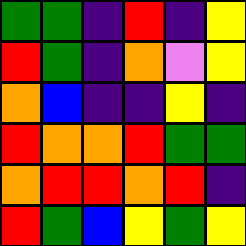[["green", "green", "indigo", "red", "indigo", "yellow"], ["red", "green", "indigo", "orange", "violet", "yellow"], ["orange", "blue", "indigo", "indigo", "yellow", "indigo"], ["red", "orange", "orange", "red", "green", "green"], ["orange", "red", "red", "orange", "red", "indigo"], ["red", "green", "blue", "yellow", "green", "yellow"]]